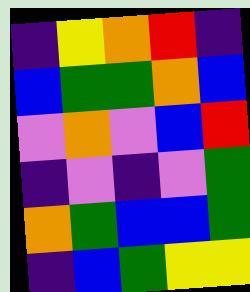[["indigo", "yellow", "orange", "red", "indigo"], ["blue", "green", "green", "orange", "blue"], ["violet", "orange", "violet", "blue", "red"], ["indigo", "violet", "indigo", "violet", "green"], ["orange", "green", "blue", "blue", "green"], ["indigo", "blue", "green", "yellow", "yellow"]]